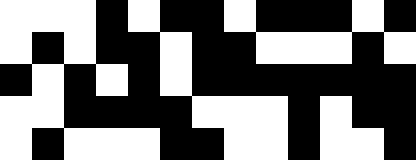[["white", "white", "white", "black", "white", "black", "black", "white", "black", "black", "black", "white", "black"], ["white", "black", "white", "black", "black", "white", "black", "black", "white", "white", "white", "black", "white"], ["black", "white", "black", "white", "black", "white", "black", "black", "black", "black", "black", "black", "black"], ["white", "white", "black", "black", "black", "black", "white", "white", "white", "black", "white", "black", "black"], ["white", "black", "white", "white", "white", "black", "black", "white", "white", "black", "white", "white", "black"]]